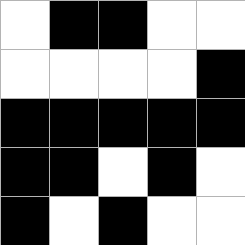[["white", "black", "black", "white", "white"], ["white", "white", "white", "white", "black"], ["black", "black", "black", "black", "black"], ["black", "black", "white", "black", "white"], ["black", "white", "black", "white", "white"]]